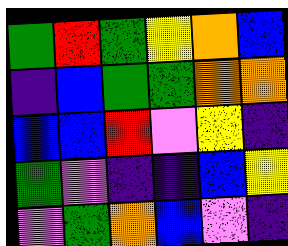[["green", "red", "green", "yellow", "orange", "blue"], ["indigo", "blue", "green", "green", "orange", "orange"], ["blue", "blue", "red", "violet", "yellow", "indigo"], ["green", "violet", "indigo", "indigo", "blue", "yellow"], ["violet", "green", "orange", "blue", "violet", "indigo"]]